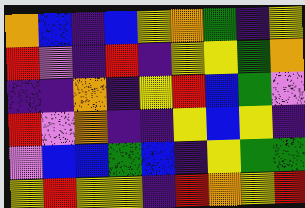[["orange", "blue", "indigo", "blue", "yellow", "orange", "green", "indigo", "yellow"], ["red", "violet", "indigo", "red", "indigo", "yellow", "yellow", "green", "orange"], ["indigo", "indigo", "orange", "indigo", "yellow", "red", "blue", "green", "violet"], ["red", "violet", "orange", "indigo", "indigo", "yellow", "blue", "yellow", "indigo"], ["violet", "blue", "blue", "green", "blue", "indigo", "yellow", "green", "green"], ["yellow", "red", "yellow", "yellow", "indigo", "red", "orange", "yellow", "red"]]